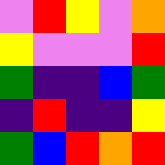[["violet", "red", "yellow", "violet", "orange"], ["yellow", "violet", "violet", "violet", "red"], ["green", "indigo", "indigo", "blue", "green"], ["indigo", "red", "indigo", "indigo", "yellow"], ["green", "blue", "red", "orange", "red"]]